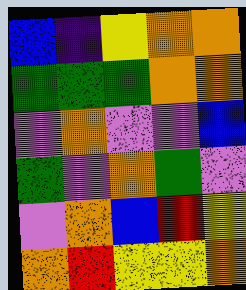[["blue", "indigo", "yellow", "orange", "orange"], ["green", "green", "green", "orange", "orange"], ["violet", "orange", "violet", "violet", "blue"], ["green", "violet", "orange", "green", "violet"], ["violet", "orange", "blue", "red", "yellow"], ["orange", "red", "yellow", "yellow", "orange"]]